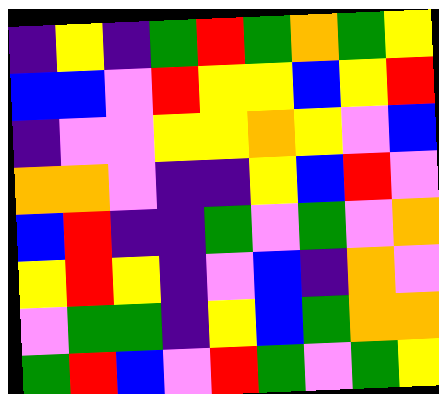[["indigo", "yellow", "indigo", "green", "red", "green", "orange", "green", "yellow"], ["blue", "blue", "violet", "red", "yellow", "yellow", "blue", "yellow", "red"], ["indigo", "violet", "violet", "yellow", "yellow", "orange", "yellow", "violet", "blue"], ["orange", "orange", "violet", "indigo", "indigo", "yellow", "blue", "red", "violet"], ["blue", "red", "indigo", "indigo", "green", "violet", "green", "violet", "orange"], ["yellow", "red", "yellow", "indigo", "violet", "blue", "indigo", "orange", "violet"], ["violet", "green", "green", "indigo", "yellow", "blue", "green", "orange", "orange"], ["green", "red", "blue", "violet", "red", "green", "violet", "green", "yellow"]]